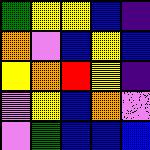[["green", "yellow", "yellow", "blue", "indigo"], ["orange", "violet", "blue", "yellow", "blue"], ["yellow", "orange", "red", "yellow", "indigo"], ["violet", "yellow", "blue", "orange", "violet"], ["violet", "green", "blue", "blue", "blue"]]